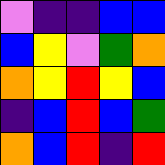[["violet", "indigo", "indigo", "blue", "blue"], ["blue", "yellow", "violet", "green", "orange"], ["orange", "yellow", "red", "yellow", "blue"], ["indigo", "blue", "red", "blue", "green"], ["orange", "blue", "red", "indigo", "red"]]